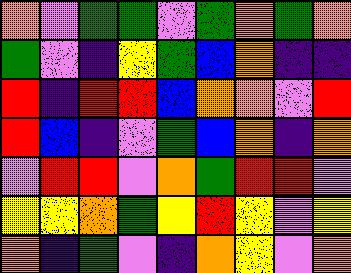[["orange", "violet", "green", "green", "violet", "green", "orange", "green", "orange"], ["green", "violet", "indigo", "yellow", "green", "blue", "orange", "indigo", "indigo"], ["red", "indigo", "red", "red", "blue", "orange", "orange", "violet", "red"], ["red", "blue", "indigo", "violet", "green", "blue", "orange", "indigo", "orange"], ["violet", "red", "red", "violet", "orange", "green", "red", "red", "violet"], ["yellow", "yellow", "orange", "green", "yellow", "red", "yellow", "violet", "yellow"], ["orange", "indigo", "green", "violet", "indigo", "orange", "yellow", "violet", "orange"]]